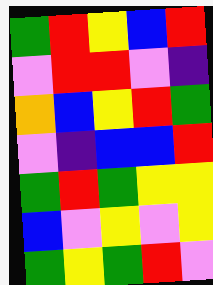[["green", "red", "yellow", "blue", "red"], ["violet", "red", "red", "violet", "indigo"], ["orange", "blue", "yellow", "red", "green"], ["violet", "indigo", "blue", "blue", "red"], ["green", "red", "green", "yellow", "yellow"], ["blue", "violet", "yellow", "violet", "yellow"], ["green", "yellow", "green", "red", "violet"]]